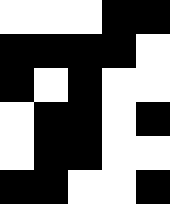[["white", "white", "white", "black", "black"], ["black", "black", "black", "black", "white"], ["black", "white", "black", "white", "white"], ["white", "black", "black", "white", "black"], ["white", "black", "black", "white", "white"], ["black", "black", "white", "white", "black"]]